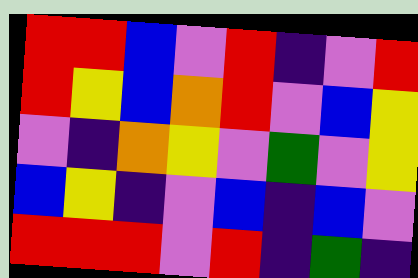[["red", "red", "blue", "violet", "red", "indigo", "violet", "red"], ["red", "yellow", "blue", "orange", "red", "violet", "blue", "yellow"], ["violet", "indigo", "orange", "yellow", "violet", "green", "violet", "yellow"], ["blue", "yellow", "indigo", "violet", "blue", "indigo", "blue", "violet"], ["red", "red", "red", "violet", "red", "indigo", "green", "indigo"]]